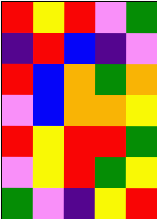[["red", "yellow", "red", "violet", "green"], ["indigo", "red", "blue", "indigo", "violet"], ["red", "blue", "orange", "green", "orange"], ["violet", "blue", "orange", "orange", "yellow"], ["red", "yellow", "red", "red", "green"], ["violet", "yellow", "red", "green", "yellow"], ["green", "violet", "indigo", "yellow", "red"]]